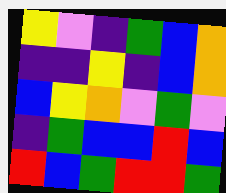[["yellow", "violet", "indigo", "green", "blue", "orange"], ["indigo", "indigo", "yellow", "indigo", "blue", "orange"], ["blue", "yellow", "orange", "violet", "green", "violet"], ["indigo", "green", "blue", "blue", "red", "blue"], ["red", "blue", "green", "red", "red", "green"]]